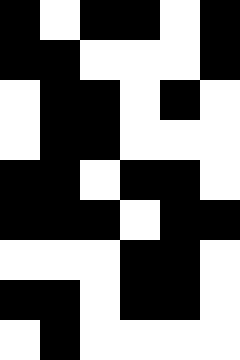[["black", "white", "black", "black", "white", "black"], ["black", "black", "white", "white", "white", "black"], ["white", "black", "black", "white", "black", "white"], ["white", "black", "black", "white", "white", "white"], ["black", "black", "white", "black", "black", "white"], ["black", "black", "black", "white", "black", "black"], ["white", "white", "white", "black", "black", "white"], ["black", "black", "white", "black", "black", "white"], ["white", "black", "white", "white", "white", "white"]]